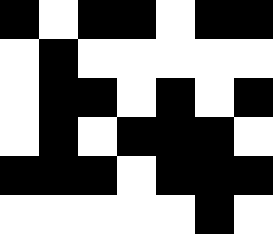[["black", "white", "black", "black", "white", "black", "black"], ["white", "black", "white", "white", "white", "white", "white"], ["white", "black", "black", "white", "black", "white", "black"], ["white", "black", "white", "black", "black", "black", "white"], ["black", "black", "black", "white", "black", "black", "black"], ["white", "white", "white", "white", "white", "black", "white"]]